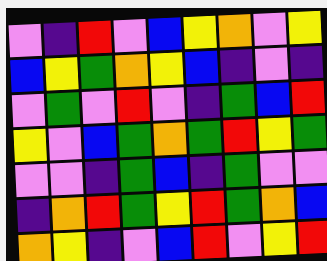[["violet", "indigo", "red", "violet", "blue", "yellow", "orange", "violet", "yellow"], ["blue", "yellow", "green", "orange", "yellow", "blue", "indigo", "violet", "indigo"], ["violet", "green", "violet", "red", "violet", "indigo", "green", "blue", "red"], ["yellow", "violet", "blue", "green", "orange", "green", "red", "yellow", "green"], ["violet", "violet", "indigo", "green", "blue", "indigo", "green", "violet", "violet"], ["indigo", "orange", "red", "green", "yellow", "red", "green", "orange", "blue"], ["orange", "yellow", "indigo", "violet", "blue", "red", "violet", "yellow", "red"]]